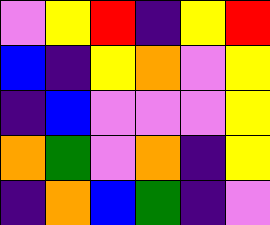[["violet", "yellow", "red", "indigo", "yellow", "red"], ["blue", "indigo", "yellow", "orange", "violet", "yellow"], ["indigo", "blue", "violet", "violet", "violet", "yellow"], ["orange", "green", "violet", "orange", "indigo", "yellow"], ["indigo", "orange", "blue", "green", "indigo", "violet"]]